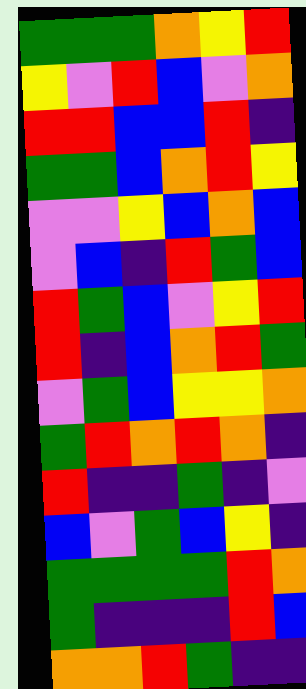[["green", "green", "green", "orange", "yellow", "red"], ["yellow", "violet", "red", "blue", "violet", "orange"], ["red", "red", "blue", "blue", "red", "indigo"], ["green", "green", "blue", "orange", "red", "yellow"], ["violet", "violet", "yellow", "blue", "orange", "blue"], ["violet", "blue", "indigo", "red", "green", "blue"], ["red", "green", "blue", "violet", "yellow", "red"], ["red", "indigo", "blue", "orange", "red", "green"], ["violet", "green", "blue", "yellow", "yellow", "orange"], ["green", "red", "orange", "red", "orange", "indigo"], ["red", "indigo", "indigo", "green", "indigo", "violet"], ["blue", "violet", "green", "blue", "yellow", "indigo"], ["green", "green", "green", "green", "red", "orange"], ["green", "indigo", "indigo", "indigo", "red", "blue"], ["orange", "orange", "red", "green", "indigo", "indigo"]]